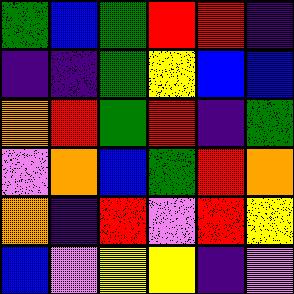[["green", "blue", "green", "red", "red", "indigo"], ["indigo", "indigo", "green", "yellow", "blue", "blue"], ["orange", "red", "green", "red", "indigo", "green"], ["violet", "orange", "blue", "green", "red", "orange"], ["orange", "indigo", "red", "violet", "red", "yellow"], ["blue", "violet", "yellow", "yellow", "indigo", "violet"]]